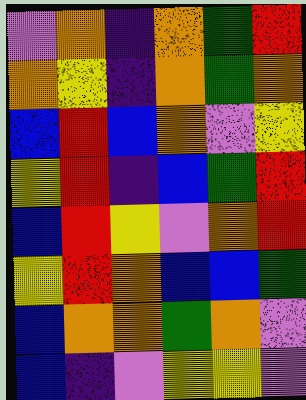[["violet", "orange", "indigo", "orange", "green", "red"], ["orange", "yellow", "indigo", "orange", "green", "orange"], ["blue", "red", "blue", "orange", "violet", "yellow"], ["yellow", "red", "indigo", "blue", "green", "red"], ["blue", "red", "yellow", "violet", "orange", "red"], ["yellow", "red", "orange", "blue", "blue", "green"], ["blue", "orange", "orange", "green", "orange", "violet"], ["blue", "indigo", "violet", "yellow", "yellow", "violet"]]